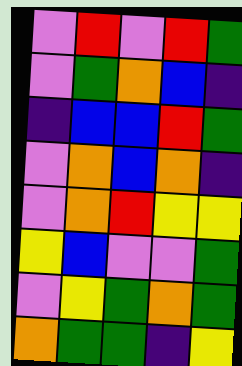[["violet", "red", "violet", "red", "green"], ["violet", "green", "orange", "blue", "indigo"], ["indigo", "blue", "blue", "red", "green"], ["violet", "orange", "blue", "orange", "indigo"], ["violet", "orange", "red", "yellow", "yellow"], ["yellow", "blue", "violet", "violet", "green"], ["violet", "yellow", "green", "orange", "green"], ["orange", "green", "green", "indigo", "yellow"]]